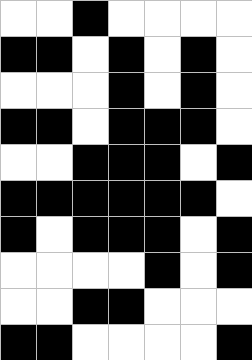[["white", "white", "black", "white", "white", "white", "white"], ["black", "black", "white", "black", "white", "black", "white"], ["white", "white", "white", "black", "white", "black", "white"], ["black", "black", "white", "black", "black", "black", "white"], ["white", "white", "black", "black", "black", "white", "black"], ["black", "black", "black", "black", "black", "black", "white"], ["black", "white", "black", "black", "black", "white", "black"], ["white", "white", "white", "white", "black", "white", "black"], ["white", "white", "black", "black", "white", "white", "white"], ["black", "black", "white", "white", "white", "white", "black"]]